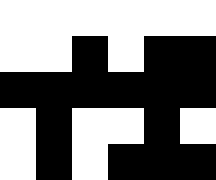[["white", "white", "white", "white", "white", "white"], ["white", "white", "black", "white", "black", "black"], ["black", "black", "black", "black", "black", "black"], ["white", "black", "white", "white", "black", "white"], ["white", "black", "white", "black", "black", "black"]]